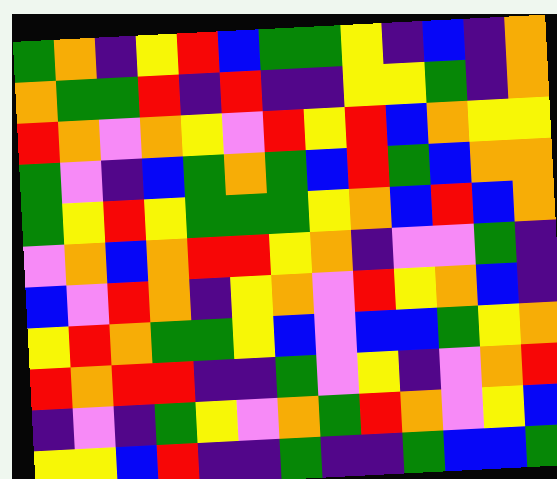[["green", "orange", "indigo", "yellow", "red", "blue", "green", "green", "yellow", "indigo", "blue", "indigo", "orange"], ["orange", "green", "green", "red", "indigo", "red", "indigo", "indigo", "yellow", "yellow", "green", "indigo", "orange"], ["red", "orange", "violet", "orange", "yellow", "violet", "red", "yellow", "red", "blue", "orange", "yellow", "yellow"], ["green", "violet", "indigo", "blue", "green", "orange", "green", "blue", "red", "green", "blue", "orange", "orange"], ["green", "yellow", "red", "yellow", "green", "green", "green", "yellow", "orange", "blue", "red", "blue", "orange"], ["violet", "orange", "blue", "orange", "red", "red", "yellow", "orange", "indigo", "violet", "violet", "green", "indigo"], ["blue", "violet", "red", "orange", "indigo", "yellow", "orange", "violet", "red", "yellow", "orange", "blue", "indigo"], ["yellow", "red", "orange", "green", "green", "yellow", "blue", "violet", "blue", "blue", "green", "yellow", "orange"], ["red", "orange", "red", "red", "indigo", "indigo", "green", "violet", "yellow", "indigo", "violet", "orange", "red"], ["indigo", "violet", "indigo", "green", "yellow", "violet", "orange", "green", "red", "orange", "violet", "yellow", "blue"], ["yellow", "yellow", "blue", "red", "indigo", "indigo", "green", "indigo", "indigo", "green", "blue", "blue", "green"]]